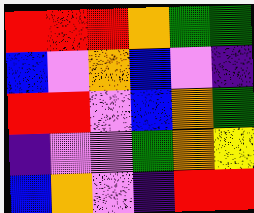[["red", "red", "red", "orange", "green", "green"], ["blue", "violet", "orange", "blue", "violet", "indigo"], ["red", "red", "violet", "blue", "orange", "green"], ["indigo", "violet", "violet", "green", "orange", "yellow"], ["blue", "orange", "violet", "indigo", "red", "red"]]